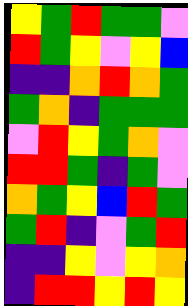[["yellow", "green", "red", "green", "green", "violet"], ["red", "green", "yellow", "violet", "yellow", "blue"], ["indigo", "indigo", "orange", "red", "orange", "green"], ["green", "orange", "indigo", "green", "green", "green"], ["violet", "red", "yellow", "green", "orange", "violet"], ["red", "red", "green", "indigo", "green", "violet"], ["orange", "green", "yellow", "blue", "red", "green"], ["green", "red", "indigo", "violet", "green", "red"], ["indigo", "indigo", "yellow", "violet", "yellow", "orange"], ["indigo", "red", "red", "yellow", "red", "yellow"]]